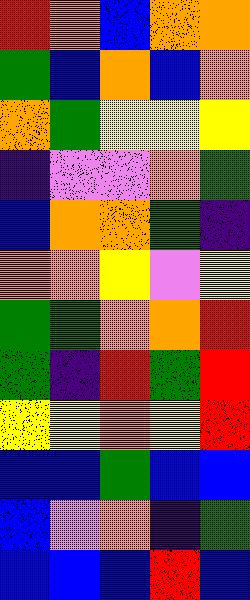[["red", "orange", "blue", "orange", "orange"], ["green", "blue", "orange", "blue", "orange"], ["orange", "green", "yellow", "yellow", "yellow"], ["indigo", "violet", "violet", "orange", "green"], ["blue", "orange", "orange", "green", "indigo"], ["orange", "orange", "yellow", "violet", "yellow"], ["green", "green", "orange", "orange", "red"], ["green", "indigo", "red", "green", "red"], ["yellow", "yellow", "orange", "yellow", "red"], ["blue", "blue", "green", "blue", "blue"], ["blue", "violet", "orange", "indigo", "green"], ["blue", "blue", "blue", "red", "blue"]]